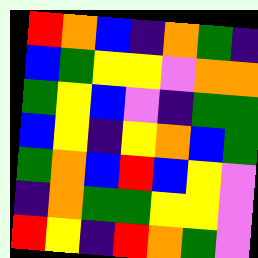[["red", "orange", "blue", "indigo", "orange", "green", "indigo"], ["blue", "green", "yellow", "yellow", "violet", "orange", "orange"], ["green", "yellow", "blue", "violet", "indigo", "green", "green"], ["blue", "yellow", "indigo", "yellow", "orange", "blue", "green"], ["green", "orange", "blue", "red", "blue", "yellow", "violet"], ["indigo", "orange", "green", "green", "yellow", "yellow", "violet"], ["red", "yellow", "indigo", "red", "orange", "green", "violet"]]